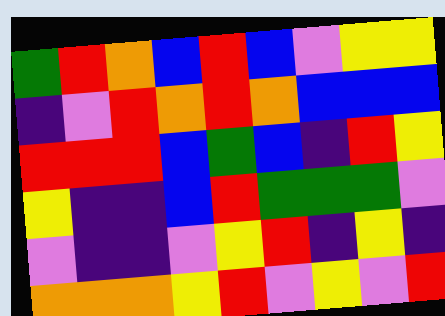[["green", "red", "orange", "blue", "red", "blue", "violet", "yellow", "yellow"], ["indigo", "violet", "red", "orange", "red", "orange", "blue", "blue", "blue"], ["red", "red", "red", "blue", "green", "blue", "indigo", "red", "yellow"], ["yellow", "indigo", "indigo", "blue", "red", "green", "green", "green", "violet"], ["violet", "indigo", "indigo", "violet", "yellow", "red", "indigo", "yellow", "indigo"], ["orange", "orange", "orange", "yellow", "red", "violet", "yellow", "violet", "red"]]